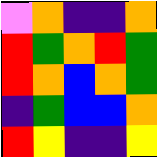[["violet", "orange", "indigo", "indigo", "orange"], ["red", "green", "orange", "red", "green"], ["red", "orange", "blue", "orange", "green"], ["indigo", "green", "blue", "blue", "orange"], ["red", "yellow", "indigo", "indigo", "yellow"]]